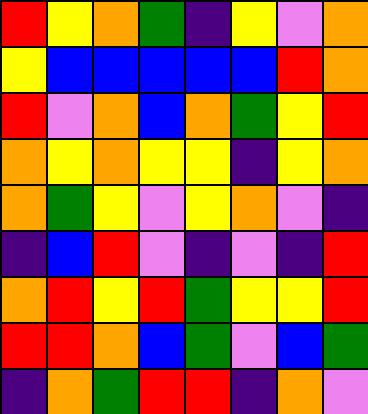[["red", "yellow", "orange", "green", "indigo", "yellow", "violet", "orange"], ["yellow", "blue", "blue", "blue", "blue", "blue", "red", "orange"], ["red", "violet", "orange", "blue", "orange", "green", "yellow", "red"], ["orange", "yellow", "orange", "yellow", "yellow", "indigo", "yellow", "orange"], ["orange", "green", "yellow", "violet", "yellow", "orange", "violet", "indigo"], ["indigo", "blue", "red", "violet", "indigo", "violet", "indigo", "red"], ["orange", "red", "yellow", "red", "green", "yellow", "yellow", "red"], ["red", "red", "orange", "blue", "green", "violet", "blue", "green"], ["indigo", "orange", "green", "red", "red", "indigo", "orange", "violet"]]